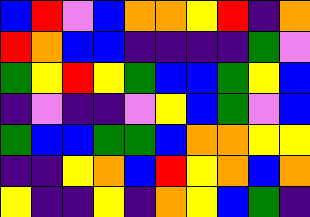[["blue", "red", "violet", "blue", "orange", "orange", "yellow", "red", "indigo", "orange"], ["red", "orange", "blue", "blue", "indigo", "indigo", "indigo", "indigo", "green", "violet"], ["green", "yellow", "red", "yellow", "green", "blue", "blue", "green", "yellow", "blue"], ["indigo", "violet", "indigo", "indigo", "violet", "yellow", "blue", "green", "violet", "blue"], ["green", "blue", "blue", "green", "green", "blue", "orange", "orange", "yellow", "yellow"], ["indigo", "indigo", "yellow", "orange", "blue", "red", "yellow", "orange", "blue", "orange"], ["yellow", "indigo", "indigo", "yellow", "indigo", "orange", "yellow", "blue", "green", "indigo"]]